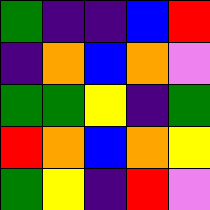[["green", "indigo", "indigo", "blue", "red"], ["indigo", "orange", "blue", "orange", "violet"], ["green", "green", "yellow", "indigo", "green"], ["red", "orange", "blue", "orange", "yellow"], ["green", "yellow", "indigo", "red", "violet"]]